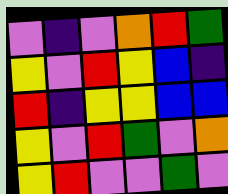[["violet", "indigo", "violet", "orange", "red", "green"], ["yellow", "violet", "red", "yellow", "blue", "indigo"], ["red", "indigo", "yellow", "yellow", "blue", "blue"], ["yellow", "violet", "red", "green", "violet", "orange"], ["yellow", "red", "violet", "violet", "green", "violet"]]